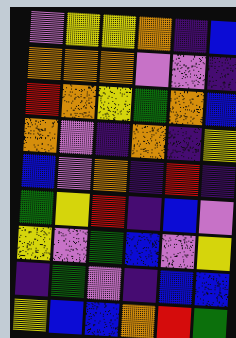[["violet", "yellow", "yellow", "orange", "indigo", "blue"], ["orange", "orange", "orange", "violet", "violet", "indigo"], ["red", "orange", "yellow", "green", "orange", "blue"], ["orange", "violet", "indigo", "orange", "indigo", "yellow"], ["blue", "violet", "orange", "indigo", "red", "indigo"], ["green", "yellow", "red", "indigo", "blue", "violet"], ["yellow", "violet", "green", "blue", "violet", "yellow"], ["indigo", "green", "violet", "indigo", "blue", "blue"], ["yellow", "blue", "blue", "orange", "red", "green"]]